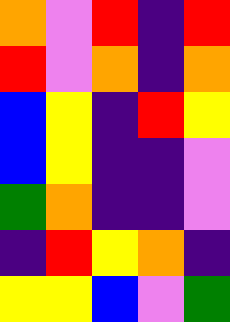[["orange", "violet", "red", "indigo", "red"], ["red", "violet", "orange", "indigo", "orange"], ["blue", "yellow", "indigo", "red", "yellow"], ["blue", "yellow", "indigo", "indigo", "violet"], ["green", "orange", "indigo", "indigo", "violet"], ["indigo", "red", "yellow", "orange", "indigo"], ["yellow", "yellow", "blue", "violet", "green"]]